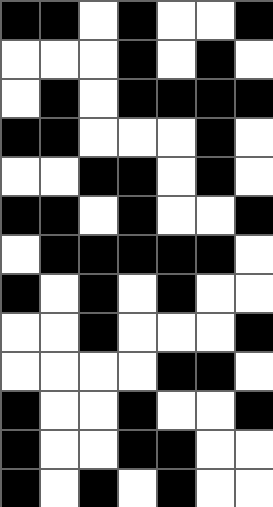[["black", "black", "white", "black", "white", "white", "black"], ["white", "white", "white", "black", "white", "black", "white"], ["white", "black", "white", "black", "black", "black", "black"], ["black", "black", "white", "white", "white", "black", "white"], ["white", "white", "black", "black", "white", "black", "white"], ["black", "black", "white", "black", "white", "white", "black"], ["white", "black", "black", "black", "black", "black", "white"], ["black", "white", "black", "white", "black", "white", "white"], ["white", "white", "black", "white", "white", "white", "black"], ["white", "white", "white", "white", "black", "black", "white"], ["black", "white", "white", "black", "white", "white", "black"], ["black", "white", "white", "black", "black", "white", "white"], ["black", "white", "black", "white", "black", "white", "white"]]